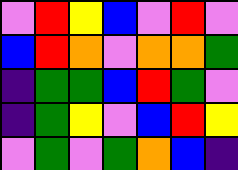[["violet", "red", "yellow", "blue", "violet", "red", "violet"], ["blue", "red", "orange", "violet", "orange", "orange", "green"], ["indigo", "green", "green", "blue", "red", "green", "violet"], ["indigo", "green", "yellow", "violet", "blue", "red", "yellow"], ["violet", "green", "violet", "green", "orange", "blue", "indigo"]]